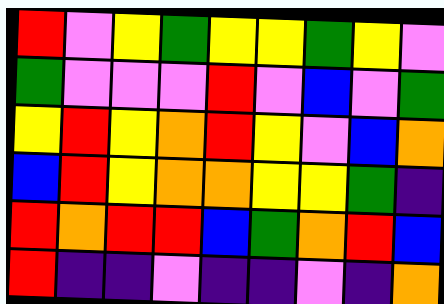[["red", "violet", "yellow", "green", "yellow", "yellow", "green", "yellow", "violet"], ["green", "violet", "violet", "violet", "red", "violet", "blue", "violet", "green"], ["yellow", "red", "yellow", "orange", "red", "yellow", "violet", "blue", "orange"], ["blue", "red", "yellow", "orange", "orange", "yellow", "yellow", "green", "indigo"], ["red", "orange", "red", "red", "blue", "green", "orange", "red", "blue"], ["red", "indigo", "indigo", "violet", "indigo", "indigo", "violet", "indigo", "orange"]]